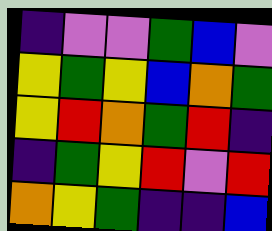[["indigo", "violet", "violet", "green", "blue", "violet"], ["yellow", "green", "yellow", "blue", "orange", "green"], ["yellow", "red", "orange", "green", "red", "indigo"], ["indigo", "green", "yellow", "red", "violet", "red"], ["orange", "yellow", "green", "indigo", "indigo", "blue"]]